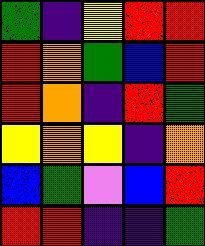[["green", "indigo", "yellow", "red", "red"], ["red", "orange", "green", "blue", "red"], ["red", "orange", "indigo", "red", "green"], ["yellow", "orange", "yellow", "indigo", "orange"], ["blue", "green", "violet", "blue", "red"], ["red", "red", "indigo", "indigo", "green"]]